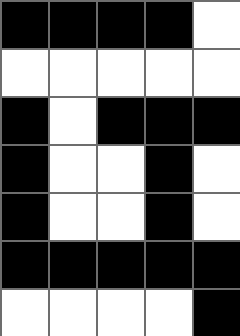[["black", "black", "black", "black", "white"], ["white", "white", "white", "white", "white"], ["black", "white", "black", "black", "black"], ["black", "white", "white", "black", "white"], ["black", "white", "white", "black", "white"], ["black", "black", "black", "black", "black"], ["white", "white", "white", "white", "black"]]